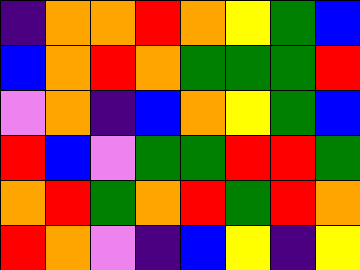[["indigo", "orange", "orange", "red", "orange", "yellow", "green", "blue"], ["blue", "orange", "red", "orange", "green", "green", "green", "red"], ["violet", "orange", "indigo", "blue", "orange", "yellow", "green", "blue"], ["red", "blue", "violet", "green", "green", "red", "red", "green"], ["orange", "red", "green", "orange", "red", "green", "red", "orange"], ["red", "orange", "violet", "indigo", "blue", "yellow", "indigo", "yellow"]]